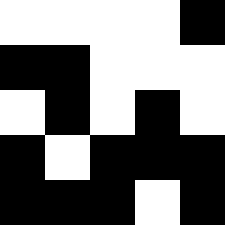[["white", "white", "white", "white", "black"], ["black", "black", "white", "white", "white"], ["white", "black", "white", "black", "white"], ["black", "white", "black", "black", "black"], ["black", "black", "black", "white", "black"]]